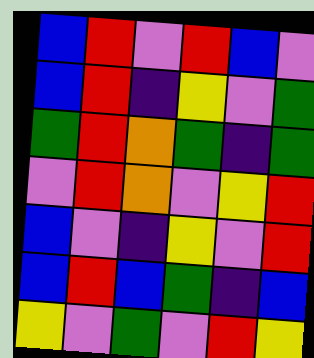[["blue", "red", "violet", "red", "blue", "violet"], ["blue", "red", "indigo", "yellow", "violet", "green"], ["green", "red", "orange", "green", "indigo", "green"], ["violet", "red", "orange", "violet", "yellow", "red"], ["blue", "violet", "indigo", "yellow", "violet", "red"], ["blue", "red", "blue", "green", "indigo", "blue"], ["yellow", "violet", "green", "violet", "red", "yellow"]]